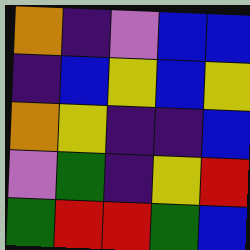[["orange", "indigo", "violet", "blue", "blue"], ["indigo", "blue", "yellow", "blue", "yellow"], ["orange", "yellow", "indigo", "indigo", "blue"], ["violet", "green", "indigo", "yellow", "red"], ["green", "red", "red", "green", "blue"]]